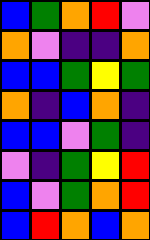[["blue", "green", "orange", "red", "violet"], ["orange", "violet", "indigo", "indigo", "orange"], ["blue", "blue", "green", "yellow", "green"], ["orange", "indigo", "blue", "orange", "indigo"], ["blue", "blue", "violet", "green", "indigo"], ["violet", "indigo", "green", "yellow", "red"], ["blue", "violet", "green", "orange", "red"], ["blue", "red", "orange", "blue", "orange"]]